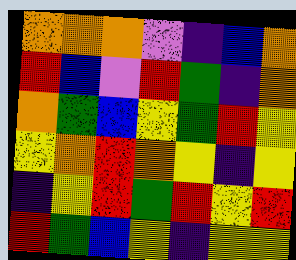[["orange", "orange", "orange", "violet", "indigo", "blue", "orange"], ["red", "blue", "violet", "red", "green", "indigo", "orange"], ["orange", "green", "blue", "yellow", "green", "red", "yellow"], ["yellow", "orange", "red", "orange", "yellow", "indigo", "yellow"], ["indigo", "yellow", "red", "green", "red", "yellow", "red"], ["red", "green", "blue", "yellow", "indigo", "yellow", "yellow"]]